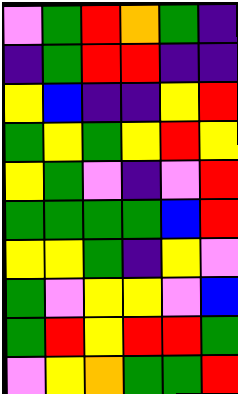[["violet", "green", "red", "orange", "green", "indigo"], ["indigo", "green", "red", "red", "indigo", "indigo"], ["yellow", "blue", "indigo", "indigo", "yellow", "red"], ["green", "yellow", "green", "yellow", "red", "yellow"], ["yellow", "green", "violet", "indigo", "violet", "red"], ["green", "green", "green", "green", "blue", "red"], ["yellow", "yellow", "green", "indigo", "yellow", "violet"], ["green", "violet", "yellow", "yellow", "violet", "blue"], ["green", "red", "yellow", "red", "red", "green"], ["violet", "yellow", "orange", "green", "green", "red"]]